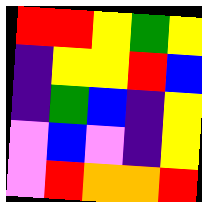[["red", "red", "yellow", "green", "yellow"], ["indigo", "yellow", "yellow", "red", "blue"], ["indigo", "green", "blue", "indigo", "yellow"], ["violet", "blue", "violet", "indigo", "yellow"], ["violet", "red", "orange", "orange", "red"]]